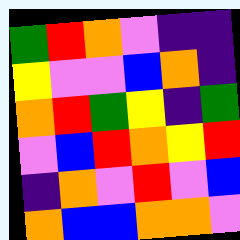[["green", "red", "orange", "violet", "indigo", "indigo"], ["yellow", "violet", "violet", "blue", "orange", "indigo"], ["orange", "red", "green", "yellow", "indigo", "green"], ["violet", "blue", "red", "orange", "yellow", "red"], ["indigo", "orange", "violet", "red", "violet", "blue"], ["orange", "blue", "blue", "orange", "orange", "violet"]]